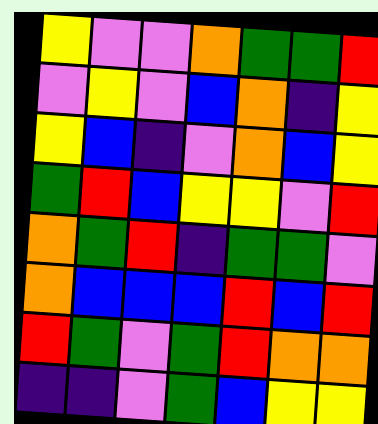[["yellow", "violet", "violet", "orange", "green", "green", "red"], ["violet", "yellow", "violet", "blue", "orange", "indigo", "yellow"], ["yellow", "blue", "indigo", "violet", "orange", "blue", "yellow"], ["green", "red", "blue", "yellow", "yellow", "violet", "red"], ["orange", "green", "red", "indigo", "green", "green", "violet"], ["orange", "blue", "blue", "blue", "red", "blue", "red"], ["red", "green", "violet", "green", "red", "orange", "orange"], ["indigo", "indigo", "violet", "green", "blue", "yellow", "yellow"]]